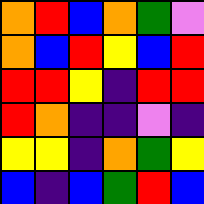[["orange", "red", "blue", "orange", "green", "violet"], ["orange", "blue", "red", "yellow", "blue", "red"], ["red", "red", "yellow", "indigo", "red", "red"], ["red", "orange", "indigo", "indigo", "violet", "indigo"], ["yellow", "yellow", "indigo", "orange", "green", "yellow"], ["blue", "indigo", "blue", "green", "red", "blue"]]